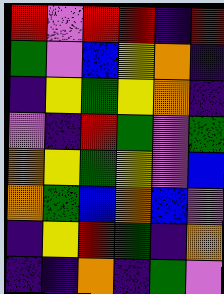[["red", "violet", "red", "red", "indigo", "red"], ["green", "violet", "blue", "yellow", "orange", "indigo"], ["indigo", "yellow", "green", "yellow", "orange", "indigo"], ["violet", "indigo", "red", "green", "violet", "green"], ["orange", "yellow", "green", "yellow", "violet", "blue"], ["orange", "green", "blue", "orange", "blue", "violet"], ["indigo", "yellow", "red", "green", "indigo", "orange"], ["indigo", "indigo", "orange", "indigo", "green", "violet"]]